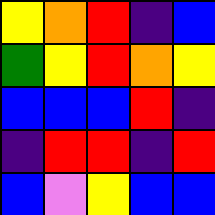[["yellow", "orange", "red", "indigo", "blue"], ["green", "yellow", "red", "orange", "yellow"], ["blue", "blue", "blue", "red", "indigo"], ["indigo", "red", "red", "indigo", "red"], ["blue", "violet", "yellow", "blue", "blue"]]